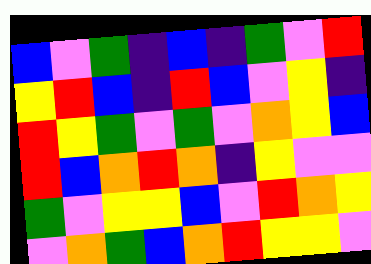[["blue", "violet", "green", "indigo", "blue", "indigo", "green", "violet", "red"], ["yellow", "red", "blue", "indigo", "red", "blue", "violet", "yellow", "indigo"], ["red", "yellow", "green", "violet", "green", "violet", "orange", "yellow", "blue"], ["red", "blue", "orange", "red", "orange", "indigo", "yellow", "violet", "violet"], ["green", "violet", "yellow", "yellow", "blue", "violet", "red", "orange", "yellow"], ["violet", "orange", "green", "blue", "orange", "red", "yellow", "yellow", "violet"]]